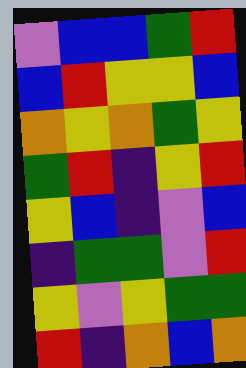[["violet", "blue", "blue", "green", "red"], ["blue", "red", "yellow", "yellow", "blue"], ["orange", "yellow", "orange", "green", "yellow"], ["green", "red", "indigo", "yellow", "red"], ["yellow", "blue", "indigo", "violet", "blue"], ["indigo", "green", "green", "violet", "red"], ["yellow", "violet", "yellow", "green", "green"], ["red", "indigo", "orange", "blue", "orange"]]